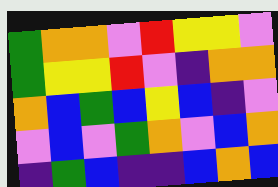[["green", "orange", "orange", "violet", "red", "yellow", "yellow", "violet"], ["green", "yellow", "yellow", "red", "violet", "indigo", "orange", "orange"], ["orange", "blue", "green", "blue", "yellow", "blue", "indigo", "violet"], ["violet", "blue", "violet", "green", "orange", "violet", "blue", "orange"], ["indigo", "green", "blue", "indigo", "indigo", "blue", "orange", "blue"]]